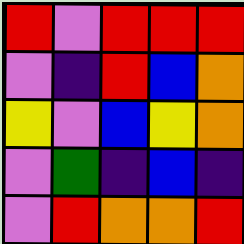[["red", "violet", "red", "red", "red"], ["violet", "indigo", "red", "blue", "orange"], ["yellow", "violet", "blue", "yellow", "orange"], ["violet", "green", "indigo", "blue", "indigo"], ["violet", "red", "orange", "orange", "red"]]